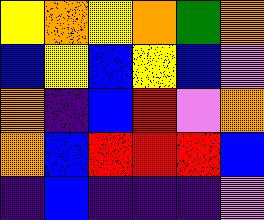[["yellow", "orange", "yellow", "orange", "green", "orange"], ["blue", "yellow", "blue", "yellow", "blue", "violet"], ["orange", "indigo", "blue", "red", "violet", "orange"], ["orange", "blue", "red", "red", "red", "blue"], ["indigo", "blue", "indigo", "indigo", "indigo", "violet"]]